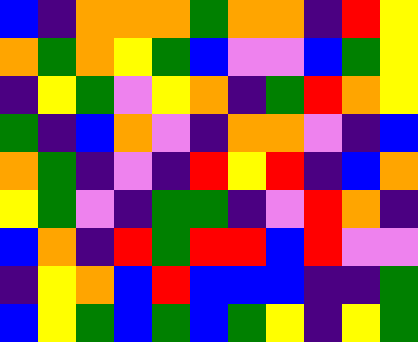[["blue", "indigo", "orange", "orange", "orange", "green", "orange", "orange", "indigo", "red", "yellow"], ["orange", "green", "orange", "yellow", "green", "blue", "violet", "violet", "blue", "green", "yellow"], ["indigo", "yellow", "green", "violet", "yellow", "orange", "indigo", "green", "red", "orange", "yellow"], ["green", "indigo", "blue", "orange", "violet", "indigo", "orange", "orange", "violet", "indigo", "blue"], ["orange", "green", "indigo", "violet", "indigo", "red", "yellow", "red", "indigo", "blue", "orange"], ["yellow", "green", "violet", "indigo", "green", "green", "indigo", "violet", "red", "orange", "indigo"], ["blue", "orange", "indigo", "red", "green", "red", "red", "blue", "red", "violet", "violet"], ["indigo", "yellow", "orange", "blue", "red", "blue", "blue", "blue", "indigo", "indigo", "green"], ["blue", "yellow", "green", "blue", "green", "blue", "green", "yellow", "indigo", "yellow", "green"]]